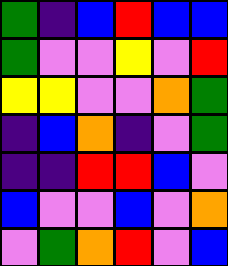[["green", "indigo", "blue", "red", "blue", "blue"], ["green", "violet", "violet", "yellow", "violet", "red"], ["yellow", "yellow", "violet", "violet", "orange", "green"], ["indigo", "blue", "orange", "indigo", "violet", "green"], ["indigo", "indigo", "red", "red", "blue", "violet"], ["blue", "violet", "violet", "blue", "violet", "orange"], ["violet", "green", "orange", "red", "violet", "blue"]]